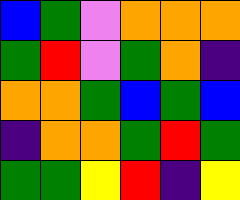[["blue", "green", "violet", "orange", "orange", "orange"], ["green", "red", "violet", "green", "orange", "indigo"], ["orange", "orange", "green", "blue", "green", "blue"], ["indigo", "orange", "orange", "green", "red", "green"], ["green", "green", "yellow", "red", "indigo", "yellow"]]